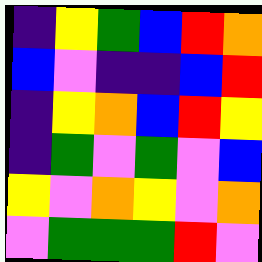[["indigo", "yellow", "green", "blue", "red", "orange"], ["blue", "violet", "indigo", "indigo", "blue", "red"], ["indigo", "yellow", "orange", "blue", "red", "yellow"], ["indigo", "green", "violet", "green", "violet", "blue"], ["yellow", "violet", "orange", "yellow", "violet", "orange"], ["violet", "green", "green", "green", "red", "violet"]]